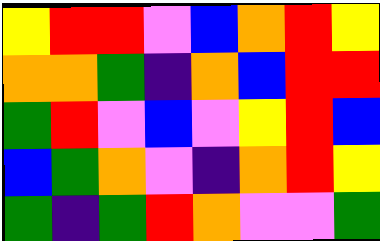[["yellow", "red", "red", "violet", "blue", "orange", "red", "yellow"], ["orange", "orange", "green", "indigo", "orange", "blue", "red", "red"], ["green", "red", "violet", "blue", "violet", "yellow", "red", "blue"], ["blue", "green", "orange", "violet", "indigo", "orange", "red", "yellow"], ["green", "indigo", "green", "red", "orange", "violet", "violet", "green"]]